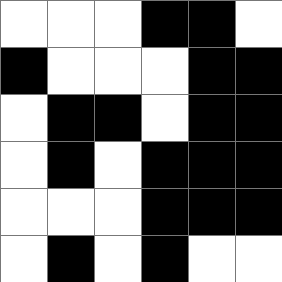[["white", "white", "white", "black", "black", "white"], ["black", "white", "white", "white", "black", "black"], ["white", "black", "black", "white", "black", "black"], ["white", "black", "white", "black", "black", "black"], ["white", "white", "white", "black", "black", "black"], ["white", "black", "white", "black", "white", "white"]]